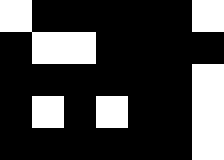[["white", "black", "black", "black", "black", "black", "white"], ["black", "white", "white", "black", "black", "black", "black"], ["black", "black", "black", "black", "black", "black", "white"], ["black", "white", "black", "white", "black", "black", "white"], ["black", "black", "black", "black", "black", "black", "white"]]